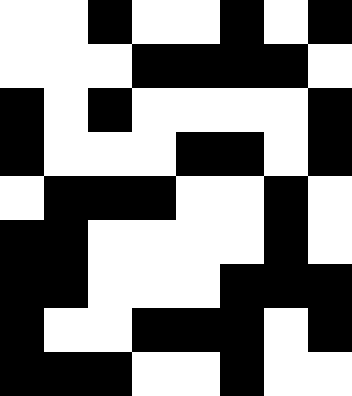[["white", "white", "black", "white", "white", "black", "white", "black"], ["white", "white", "white", "black", "black", "black", "black", "white"], ["black", "white", "black", "white", "white", "white", "white", "black"], ["black", "white", "white", "white", "black", "black", "white", "black"], ["white", "black", "black", "black", "white", "white", "black", "white"], ["black", "black", "white", "white", "white", "white", "black", "white"], ["black", "black", "white", "white", "white", "black", "black", "black"], ["black", "white", "white", "black", "black", "black", "white", "black"], ["black", "black", "black", "white", "white", "black", "white", "white"]]